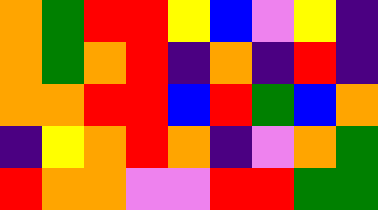[["orange", "green", "red", "red", "yellow", "blue", "violet", "yellow", "indigo"], ["orange", "green", "orange", "red", "indigo", "orange", "indigo", "red", "indigo"], ["orange", "orange", "red", "red", "blue", "red", "green", "blue", "orange"], ["indigo", "yellow", "orange", "red", "orange", "indigo", "violet", "orange", "green"], ["red", "orange", "orange", "violet", "violet", "red", "red", "green", "green"]]